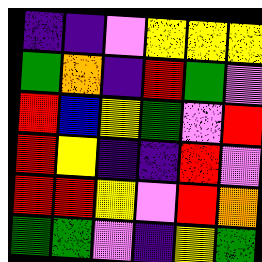[["indigo", "indigo", "violet", "yellow", "yellow", "yellow"], ["green", "orange", "indigo", "red", "green", "violet"], ["red", "blue", "yellow", "green", "violet", "red"], ["red", "yellow", "indigo", "indigo", "red", "violet"], ["red", "red", "yellow", "violet", "red", "orange"], ["green", "green", "violet", "indigo", "yellow", "green"]]